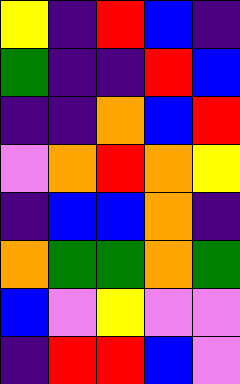[["yellow", "indigo", "red", "blue", "indigo"], ["green", "indigo", "indigo", "red", "blue"], ["indigo", "indigo", "orange", "blue", "red"], ["violet", "orange", "red", "orange", "yellow"], ["indigo", "blue", "blue", "orange", "indigo"], ["orange", "green", "green", "orange", "green"], ["blue", "violet", "yellow", "violet", "violet"], ["indigo", "red", "red", "blue", "violet"]]